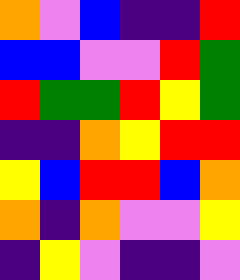[["orange", "violet", "blue", "indigo", "indigo", "red"], ["blue", "blue", "violet", "violet", "red", "green"], ["red", "green", "green", "red", "yellow", "green"], ["indigo", "indigo", "orange", "yellow", "red", "red"], ["yellow", "blue", "red", "red", "blue", "orange"], ["orange", "indigo", "orange", "violet", "violet", "yellow"], ["indigo", "yellow", "violet", "indigo", "indigo", "violet"]]